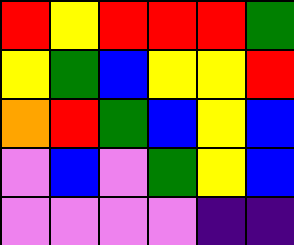[["red", "yellow", "red", "red", "red", "green"], ["yellow", "green", "blue", "yellow", "yellow", "red"], ["orange", "red", "green", "blue", "yellow", "blue"], ["violet", "blue", "violet", "green", "yellow", "blue"], ["violet", "violet", "violet", "violet", "indigo", "indigo"]]